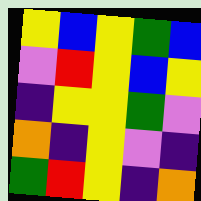[["yellow", "blue", "yellow", "green", "blue"], ["violet", "red", "yellow", "blue", "yellow"], ["indigo", "yellow", "yellow", "green", "violet"], ["orange", "indigo", "yellow", "violet", "indigo"], ["green", "red", "yellow", "indigo", "orange"]]